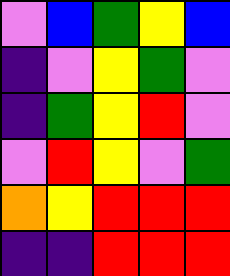[["violet", "blue", "green", "yellow", "blue"], ["indigo", "violet", "yellow", "green", "violet"], ["indigo", "green", "yellow", "red", "violet"], ["violet", "red", "yellow", "violet", "green"], ["orange", "yellow", "red", "red", "red"], ["indigo", "indigo", "red", "red", "red"]]